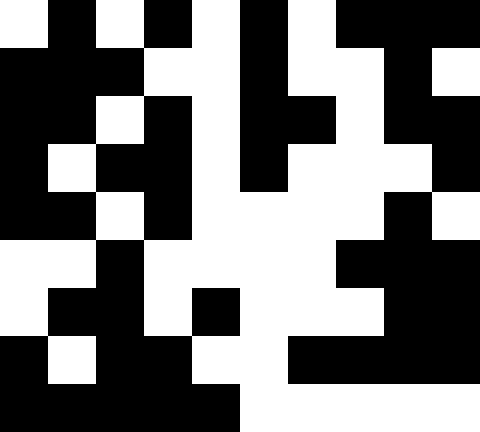[["white", "black", "white", "black", "white", "black", "white", "black", "black", "black"], ["black", "black", "black", "white", "white", "black", "white", "white", "black", "white"], ["black", "black", "white", "black", "white", "black", "black", "white", "black", "black"], ["black", "white", "black", "black", "white", "black", "white", "white", "white", "black"], ["black", "black", "white", "black", "white", "white", "white", "white", "black", "white"], ["white", "white", "black", "white", "white", "white", "white", "black", "black", "black"], ["white", "black", "black", "white", "black", "white", "white", "white", "black", "black"], ["black", "white", "black", "black", "white", "white", "black", "black", "black", "black"], ["black", "black", "black", "black", "black", "white", "white", "white", "white", "white"]]